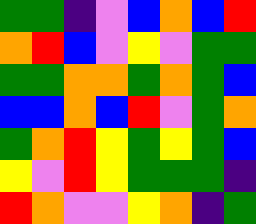[["green", "green", "indigo", "violet", "blue", "orange", "blue", "red"], ["orange", "red", "blue", "violet", "yellow", "violet", "green", "green"], ["green", "green", "orange", "orange", "green", "orange", "green", "blue"], ["blue", "blue", "orange", "blue", "red", "violet", "green", "orange"], ["green", "orange", "red", "yellow", "green", "yellow", "green", "blue"], ["yellow", "violet", "red", "yellow", "green", "green", "green", "indigo"], ["red", "orange", "violet", "violet", "yellow", "orange", "indigo", "green"]]